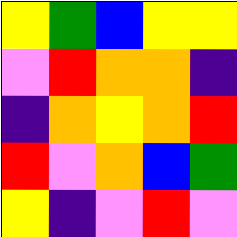[["yellow", "green", "blue", "yellow", "yellow"], ["violet", "red", "orange", "orange", "indigo"], ["indigo", "orange", "yellow", "orange", "red"], ["red", "violet", "orange", "blue", "green"], ["yellow", "indigo", "violet", "red", "violet"]]